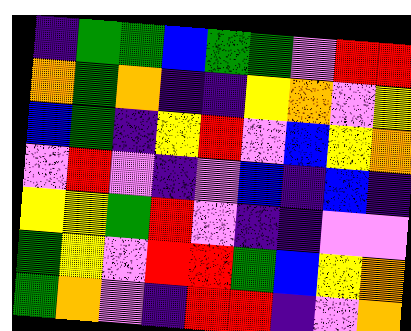[["indigo", "green", "green", "blue", "green", "green", "violet", "red", "red"], ["orange", "green", "orange", "indigo", "indigo", "yellow", "orange", "violet", "yellow"], ["blue", "green", "indigo", "yellow", "red", "violet", "blue", "yellow", "orange"], ["violet", "red", "violet", "indigo", "violet", "blue", "indigo", "blue", "indigo"], ["yellow", "yellow", "green", "red", "violet", "indigo", "indigo", "violet", "violet"], ["green", "yellow", "violet", "red", "red", "green", "blue", "yellow", "orange"], ["green", "orange", "violet", "indigo", "red", "red", "indigo", "violet", "orange"]]